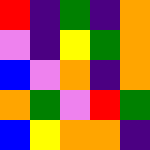[["red", "indigo", "green", "indigo", "orange"], ["violet", "indigo", "yellow", "green", "orange"], ["blue", "violet", "orange", "indigo", "orange"], ["orange", "green", "violet", "red", "green"], ["blue", "yellow", "orange", "orange", "indigo"]]